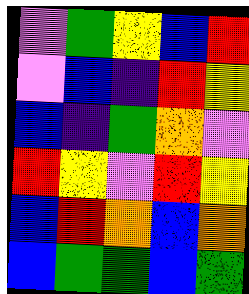[["violet", "green", "yellow", "blue", "red"], ["violet", "blue", "indigo", "red", "yellow"], ["blue", "indigo", "green", "orange", "violet"], ["red", "yellow", "violet", "red", "yellow"], ["blue", "red", "orange", "blue", "orange"], ["blue", "green", "green", "blue", "green"]]